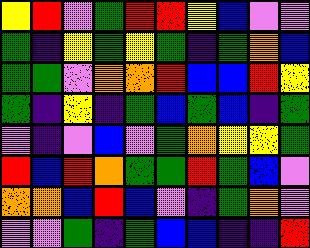[["yellow", "red", "violet", "green", "red", "red", "yellow", "blue", "violet", "violet"], ["green", "indigo", "yellow", "green", "yellow", "green", "indigo", "green", "orange", "blue"], ["green", "green", "violet", "orange", "orange", "red", "blue", "blue", "red", "yellow"], ["green", "indigo", "yellow", "indigo", "green", "blue", "green", "blue", "indigo", "green"], ["violet", "indigo", "violet", "blue", "violet", "green", "orange", "yellow", "yellow", "green"], ["red", "blue", "red", "orange", "green", "green", "red", "green", "blue", "violet"], ["orange", "orange", "blue", "red", "blue", "violet", "indigo", "green", "orange", "violet"], ["violet", "violet", "green", "indigo", "green", "blue", "blue", "indigo", "indigo", "red"]]